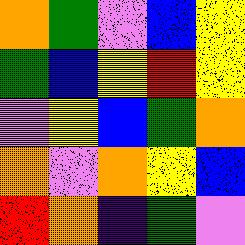[["orange", "green", "violet", "blue", "yellow"], ["green", "blue", "yellow", "red", "yellow"], ["violet", "yellow", "blue", "green", "orange"], ["orange", "violet", "orange", "yellow", "blue"], ["red", "orange", "indigo", "green", "violet"]]